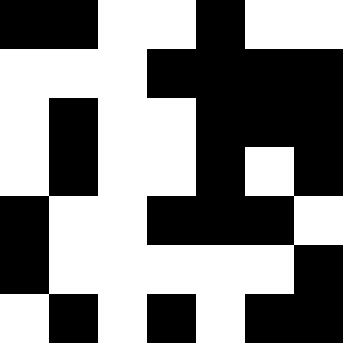[["black", "black", "white", "white", "black", "white", "white"], ["white", "white", "white", "black", "black", "black", "black"], ["white", "black", "white", "white", "black", "black", "black"], ["white", "black", "white", "white", "black", "white", "black"], ["black", "white", "white", "black", "black", "black", "white"], ["black", "white", "white", "white", "white", "white", "black"], ["white", "black", "white", "black", "white", "black", "black"]]